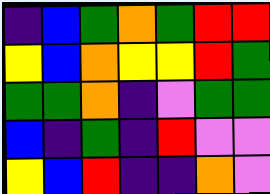[["indigo", "blue", "green", "orange", "green", "red", "red"], ["yellow", "blue", "orange", "yellow", "yellow", "red", "green"], ["green", "green", "orange", "indigo", "violet", "green", "green"], ["blue", "indigo", "green", "indigo", "red", "violet", "violet"], ["yellow", "blue", "red", "indigo", "indigo", "orange", "violet"]]